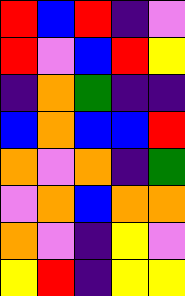[["red", "blue", "red", "indigo", "violet"], ["red", "violet", "blue", "red", "yellow"], ["indigo", "orange", "green", "indigo", "indigo"], ["blue", "orange", "blue", "blue", "red"], ["orange", "violet", "orange", "indigo", "green"], ["violet", "orange", "blue", "orange", "orange"], ["orange", "violet", "indigo", "yellow", "violet"], ["yellow", "red", "indigo", "yellow", "yellow"]]